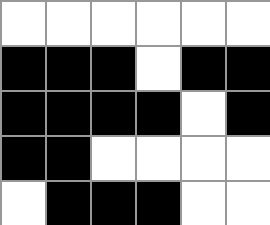[["white", "white", "white", "white", "white", "white"], ["black", "black", "black", "white", "black", "black"], ["black", "black", "black", "black", "white", "black"], ["black", "black", "white", "white", "white", "white"], ["white", "black", "black", "black", "white", "white"]]